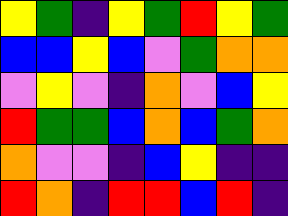[["yellow", "green", "indigo", "yellow", "green", "red", "yellow", "green"], ["blue", "blue", "yellow", "blue", "violet", "green", "orange", "orange"], ["violet", "yellow", "violet", "indigo", "orange", "violet", "blue", "yellow"], ["red", "green", "green", "blue", "orange", "blue", "green", "orange"], ["orange", "violet", "violet", "indigo", "blue", "yellow", "indigo", "indigo"], ["red", "orange", "indigo", "red", "red", "blue", "red", "indigo"]]